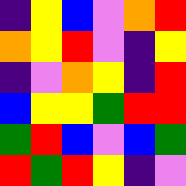[["indigo", "yellow", "blue", "violet", "orange", "red"], ["orange", "yellow", "red", "violet", "indigo", "yellow"], ["indigo", "violet", "orange", "yellow", "indigo", "red"], ["blue", "yellow", "yellow", "green", "red", "red"], ["green", "red", "blue", "violet", "blue", "green"], ["red", "green", "red", "yellow", "indigo", "violet"]]